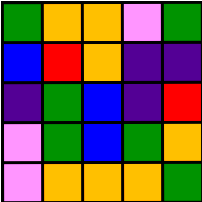[["green", "orange", "orange", "violet", "green"], ["blue", "red", "orange", "indigo", "indigo"], ["indigo", "green", "blue", "indigo", "red"], ["violet", "green", "blue", "green", "orange"], ["violet", "orange", "orange", "orange", "green"]]